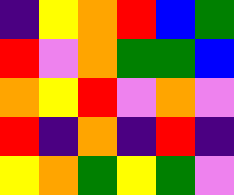[["indigo", "yellow", "orange", "red", "blue", "green"], ["red", "violet", "orange", "green", "green", "blue"], ["orange", "yellow", "red", "violet", "orange", "violet"], ["red", "indigo", "orange", "indigo", "red", "indigo"], ["yellow", "orange", "green", "yellow", "green", "violet"]]